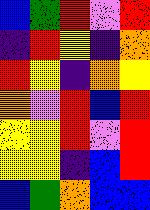[["blue", "green", "red", "violet", "red"], ["indigo", "red", "yellow", "indigo", "orange"], ["red", "yellow", "indigo", "orange", "yellow"], ["orange", "violet", "red", "blue", "red"], ["yellow", "yellow", "red", "violet", "red"], ["yellow", "yellow", "indigo", "blue", "red"], ["blue", "green", "orange", "blue", "blue"]]